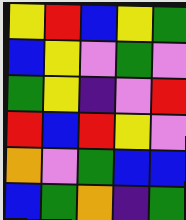[["yellow", "red", "blue", "yellow", "green"], ["blue", "yellow", "violet", "green", "violet"], ["green", "yellow", "indigo", "violet", "red"], ["red", "blue", "red", "yellow", "violet"], ["orange", "violet", "green", "blue", "blue"], ["blue", "green", "orange", "indigo", "green"]]